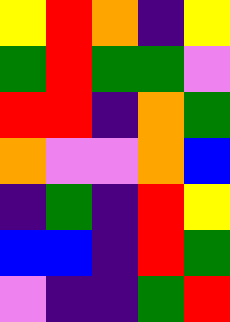[["yellow", "red", "orange", "indigo", "yellow"], ["green", "red", "green", "green", "violet"], ["red", "red", "indigo", "orange", "green"], ["orange", "violet", "violet", "orange", "blue"], ["indigo", "green", "indigo", "red", "yellow"], ["blue", "blue", "indigo", "red", "green"], ["violet", "indigo", "indigo", "green", "red"]]